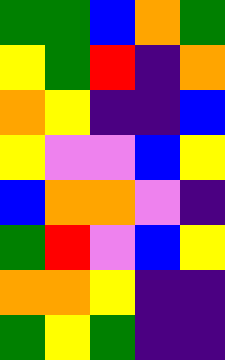[["green", "green", "blue", "orange", "green"], ["yellow", "green", "red", "indigo", "orange"], ["orange", "yellow", "indigo", "indigo", "blue"], ["yellow", "violet", "violet", "blue", "yellow"], ["blue", "orange", "orange", "violet", "indigo"], ["green", "red", "violet", "blue", "yellow"], ["orange", "orange", "yellow", "indigo", "indigo"], ["green", "yellow", "green", "indigo", "indigo"]]